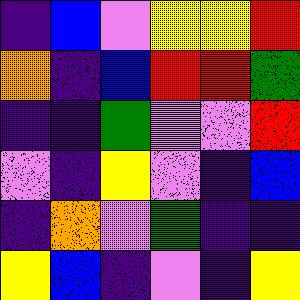[["indigo", "blue", "violet", "yellow", "yellow", "red"], ["orange", "indigo", "blue", "red", "red", "green"], ["indigo", "indigo", "green", "violet", "violet", "red"], ["violet", "indigo", "yellow", "violet", "indigo", "blue"], ["indigo", "orange", "violet", "green", "indigo", "indigo"], ["yellow", "blue", "indigo", "violet", "indigo", "yellow"]]